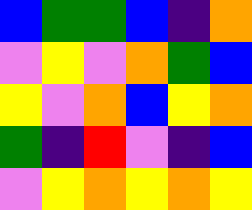[["blue", "green", "green", "blue", "indigo", "orange"], ["violet", "yellow", "violet", "orange", "green", "blue"], ["yellow", "violet", "orange", "blue", "yellow", "orange"], ["green", "indigo", "red", "violet", "indigo", "blue"], ["violet", "yellow", "orange", "yellow", "orange", "yellow"]]